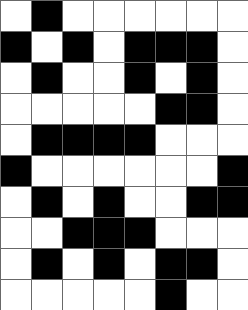[["white", "black", "white", "white", "white", "white", "white", "white"], ["black", "white", "black", "white", "black", "black", "black", "white"], ["white", "black", "white", "white", "black", "white", "black", "white"], ["white", "white", "white", "white", "white", "black", "black", "white"], ["white", "black", "black", "black", "black", "white", "white", "white"], ["black", "white", "white", "white", "white", "white", "white", "black"], ["white", "black", "white", "black", "white", "white", "black", "black"], ["white", "white", "black", "black", "black", "white", "white", "white"], ["white", "black", "white", "black", "white", "black", "black", "white"], ["white", "white", "white", "white", "white", "black", "white", "white"]]